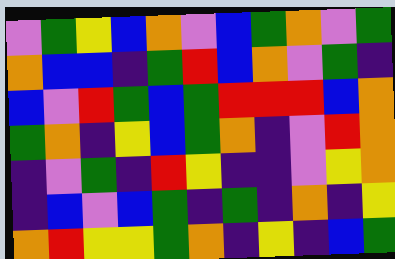[["violet", "green", "yellow", "blue", "orange", "violet", "blue", "green", "orange", "violet", "green"], ["orange", "blue", "blue", "indigo", "green", "red", "blue", "orange", "violet", "green", "indigo"], ["blue", "violet", "red", "green", "blue", "green", "red", "red", "red", "blue", "orange"], ["green", "orange", "indigo", "yellow", "blue", "green", "orange", "indigo", "violet", "red", "orange"], ["indigo", "violet", "green", "indigo", "red", "yellow", "indigo", "indigo", "violet", "yellow", "orange"], ["indigo", "blue", "violet", "blue", "green", "indigo", "green", "indigo", "orange", "indigo", "yellow"], ["orange", "red", "yellow", "yellow", "green", "orange", "indigo", "yellow", "indigo", "blue", "green"]]